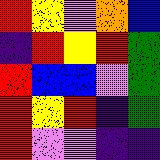[["red", "yellow", "violet", "orange", "blue"], ["indigo", "red", "yellow", "red", "green"], ["red", "blue", "blue", "violet", "green"], ["red", "yellow", "red", "indigo", "green"], ["red", "violet", "violet", "indigo", "indigo"]]